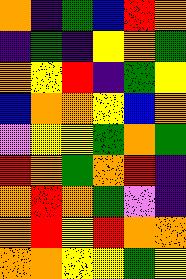[["orange", "indigo", "green", "blue", "red", "orange"], ["indigo", "green", "indigo", "yellow", "orange", "green"], ["orange", "yellow", "red", "indigo", "green", "yellow"], ["blue", "orange", "orange", "yellow", "blue", "orange"], ["violet", "yellow", "yellow", "green", "orange", "green"], ["red", "orange", "green", "orange", "red", "indigo"], ["orange", "red", "orange", "green", "violet", "indigo"], ["orange", "red", "yellow", "red", "orange", "orange"], ["orange", "orange", "yellow", "yellow", "green", "yellow"]]